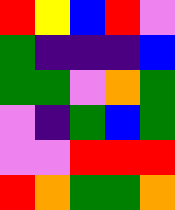[["red", "yellow", "blue", "red", "violet"], ["green", "indigo", "indigo", "indigo", "blue"], ["green", "green", "violet", "orange", "green"], ["violet", "indigo", "green", "blue", "green"], ["violet", "violet", "red", "red", "red"], ["red", "orange", "green", "green", "orange"]]